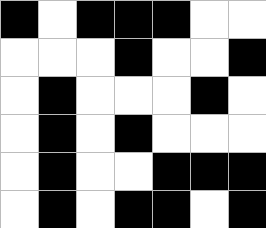[["black", "white", "black", "black", "black", "white", "white"], ["white", "white", "white", "black", "white", "white", "black"], ["white", "black", "white", "white", "white", "black", "white"], ["white", "black", "white", "black", "white", "white", "white"], ["white", "black", "white", "white", "black", "black", "black"], ["white", "black", "white", "black", "black", "white", "black"]]